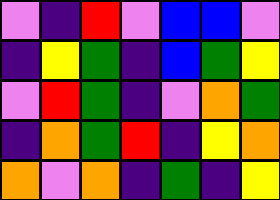[["violet", "indigo", "red", "violet", "blue", "blue", "violet"], ["indigo", "yellow", "green", "indigo", "blue", "green", "yellow"], ["violet", "red", "green", "indigo", "violet", "orange", "green"], ["indigo", "orange", "green", "red", "indigo", "yellow", "orange"], ["orange", "violet", "orange", "indigo", "green", "indigo", "yellow"]]